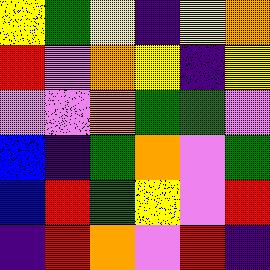[["yellow", "green", "yellow", "indigo", "yellow", "orange"], ["red", "violet", "orange", "yellow", "indigo", "yellow"], ["violet", "violet", "orange", "green", "green", "violet"], ["blue", "indigo", "green", "orange", "violet", "green"], ["blue", "red", "green", "yellow", "violet", "red"], ["indigo", "red", "orange", "violet", "red", "indigo"]]